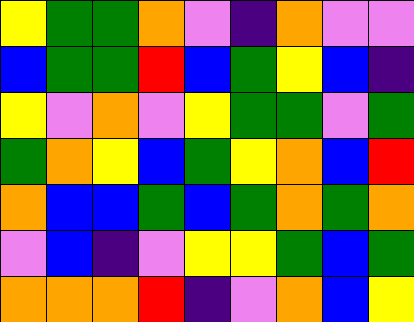[["yellow", "green", "green", "orange", "violet", "indigo", "orange", "violet", "violet"], ["blue", "green", "green", "red", "blue", "green", "yellow", "blue", "indigo"], ["yellow", "violet", "orange", "violet", "yellow", "green", "green", "violet", "green"], ["green", "orange", "yellow", "blue", "green", "yellow", "orange", "blue", "red"], ["orange", "blue", "blue", "green", "blue", "green", "orange", "green", "orange"], ["violet", "blue", "indigo", "violet", "yellow", "yellow", "green", "blue", "green"], ["orange", "orange", "orange", "red", "indigo", "violet", "orange", "blue", "yellow"]]